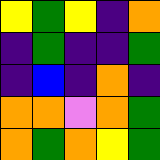[["yellow", "green", "yellow", "indigo", "orange"], ["indigo", "green", "indigo", "indigo", "green"], ["indigo", "blue", "indigo", "orange", "indigo"], ["orange", "orange", "violet", "orange", "green"], ["orange", "green", "orange", "yellow", "green"]]